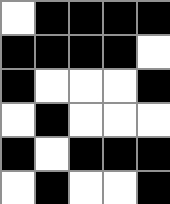[["white", "black", "black", "black", "black"], ["black", "black", "black", "black", "white"], ["black", "white", "white", "white", "black"], ["white", "black", "white", "white", "white"], ["black", "white", "black", "black", "black"], ["white", "black", "white", "white", "black"]]